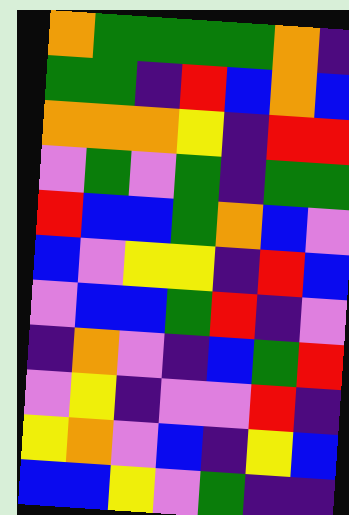[["orange", "green", "green", "green", "green", "orange", "indigo"], ["green", "green", "indigo", "red", "blue", "orange", "blue"], ["orange", "orange", "orange", "yellow", "indigo", "red", "red"], ["violet", "green", "violet", "green", "indigo", "green", "green"], ["red", "blue", "blue", "green", "orange", "blue", "violet"], ["blue", "violet", "yellow", "yellow", "indigo", "red", "blue"], ["violet", "blue", "blue", "green", "red", "indigo", "violet"], ["indigo", "orange", "violet", "indigo", "blue", "green", "red"], ["violet", "yellow", "indigo", "violet", "violet", "red", "indigo"], ["yellow", "orange", "violet", "blue", "indigo", "yellow", "blue"], ["blue", "blue", "yellow", "violet", "green", "indigo", "indigo"]]